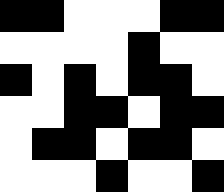[["black", "black", "white", "white", "white", "black", "black"], ["white", "white", "white", "white", "black", "white", "white"], ["black", "white", "black", "white", "black", "black", "white"], ["white", "white", "black", "black", "white", "black", "black"], ["white", "black", "black", "white", "black", "black", "white"], ["white", "white", "white", "black", "white", "white", "black"]]